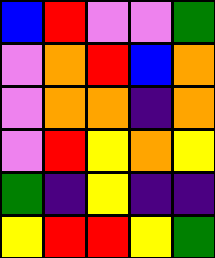[["blue", "red", "violet", "violet", "green"], ["violet", "orange", "red", "blue", "orange"], ["violet", "orange", "orange", "indigo", "orange"], ["violet", "red", "yellow", "orange", "yellow"], ["green", "indigo", "yellow", "indigo", "indigo"], ["yellow", "red", "red", "yellow", "green"]]